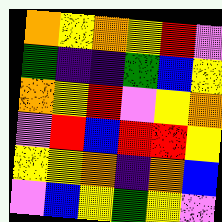[["orange", "yellow", "orange", "yellow", "red", "violet"], ["green", "indigo", "indigo", "green", "blue", "yellow"], ["orange", "yellow", "red", "violet", "yellow", "orange"], ["violet", "red", "blue", "red", "red", "yellow"], ["yellow", "yellow", "orange", "indigo", "orange", "blue"], ["violet", "blue", "yellow", "green", "yellow", "violet"]]